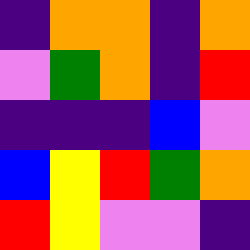[["indigo", "orange", "orange", "indigo", "orange"], ["violet", "green", "orange", "indigo", "red"], ["indigo", "indigo", "indigo", "blue", "violet"], ["blue", "yellow", "red", "green", "orange"], ["red", "yellow", "violet", "violet", "indigo"]]